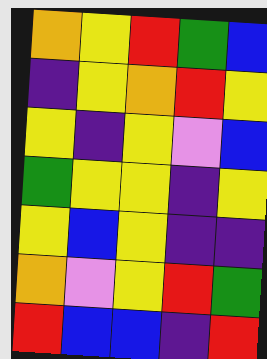[["orange", "yellow", "red", "green", "blue"], ["indigo", "yellow", "orange", "red", "yellow"], ["yellow", "indigo", "yellow", "violet", "blue"], ["green", "yellow", "yellow", "indigo", "yellow"], ["yellow", "blue", "yellow", "indigo", "indigo"], ["orange", "violet", "yellow", "red", "green"], ["red", "blue", "blue", "indigo", "red"]]